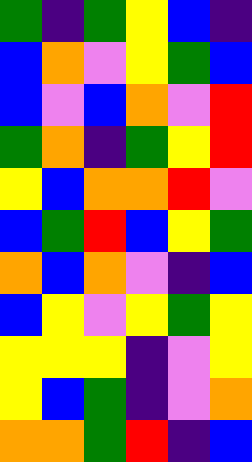[["green", "indigo", "green", "yellow", "blue", "indigo"], ["blue", "orange", "violet", "yellow", "green", "blue"], ["blue", "violet", "blue", "orange", "violet", "red"], ["green", "orange", "indigo", "green", "yellow", "red"], ["yellow", "blue", "orange", "orange", "red", "violet"], ["blue", "green", "red", "blue", "yellow", "green"], ["orange", "blue", "orange", "violet", "indigo", "blue"], ["blue", "yellow", "violet", "yellow", "green", "yellow"], ["yellow", "yellow", "yellow", "indigo", "violet", "yellow"], ["yellow", "blue", "green", "indigo", "violet", "orange"], ["orange", "orange", "green", "red", "indigo", "blue"]]